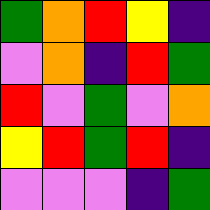[["green", "orange", "red", "yellow", "indigo"], ["violet", "orange", "indigo", "red", "green"], ["red", "violet", "green", "violet", "orange"], ["yellow", "red", "green", "red", "indigo"], ["violet", "violet", "violet", "indigo", "green"]]